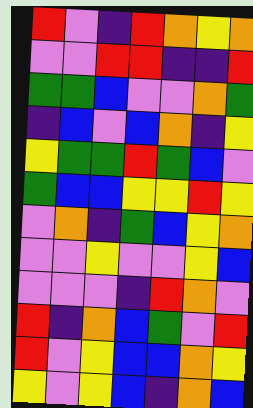[["red", "violet", "indigo", "red", "orange", "yellow", "orange"], ["violet", "violet", "red", "red", "indigo", "indigo", "red"], ["green", "green", "blue", "violet", "violet", "orange", "green"], ["indigo", "blue", "violet", "blue", "orange", "indigo", "yellow"], ["yellow", "green", "green", "red", "green", "blue", "violet"], ["green", "blue", "blue", "yellow", "yellow", "red", "yellow"], ["violet", "orange", "indigo", "green", "blue", "yellow", "orange"], ["violet", "violet", "yellow", "violet", "violet", "yellow", "blue"], ["violet", "violet", "violet", "indigo", "red", "orange", "violet"], ["red", "indigo", "orange", "blue", "green", "violet", "red"], ["red", "violet", "yellow", "blue", "blue", "orange", "yellow"], ["yellow", "violet", "yellow", "blue", "indigo", "orange", "blue"]]